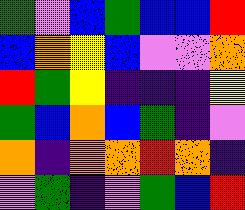[["green", "violet", "blue", "green", "blue", "blue", "red"], ["blue", "orange", "yellow", "blue", "violet", "violet", "orange"], ["red", "green", "yellow", "indigo", "indigo", "indigo", "yellow"], ["green", "blue", "orange", "blue", "green", "indigo", "violet"], ["orange", "indigo", "orange", "orange", "red", "orange", "indigo"], ["violet", "green", "indigo", "violet", "green", "blue", "red"]]